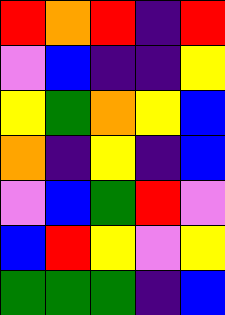[["red", "orange", "red", "indigo", "red"], ["violet", "blue", "indigo", "indigo", "yellow"], ["yellow", "green", "orange", "yellow", "blue"], ["orange", "indigo", "yellow", "indigo", "blue"], ["violet", "blue", "green", "red", "violet"], ["blue", "red", "yellow", "violet", "yellow"], ["green", "green", "green", "indigo", "blue"]]